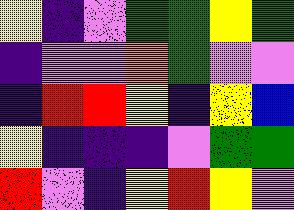[["yellow", "indigo", "violet", "green", "green", "yellow", "green"], ["indigo", "violet", "violet", "orange", "green", "violet", "violet"], ["indigo", "red", "red", "yellow", "indigo", "yellow", "blue"], ["yellow", "indigo", "indigo", "indigo", "violet", "green", "green"], ["red", "violet", "indigo", "yellow", "red", "yellow", "violet"]]